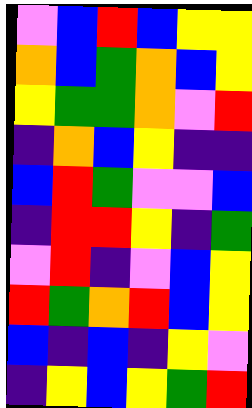[["violet", "blue", "red", "blue", "yellow", "yellow"], ["orange", "blue", "green", "orange", "blue", "yellow"], ["yellow", "green", "green", "orange", "violet", "red"], ["indigo", "orange", "blue", "yellow", "indigo", "indigo"], ["blue", "red", "green", "violet", "violet", "blue"], ["indigo", "red", "red", "yellow", "indigo", "green"], ["violet", "red", "indigo", "violet", "blue", "yellow"], ["red", "green", "orange", "red", "blue", "yellow"], ["blue", "indigo", "blue", "indigo", "yellow", "violet"], ["indigo", "yellow", "blue", "yellow", "green", "red"]]